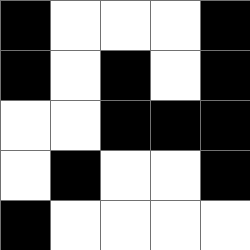[["black", "white", "white", "white", "black"], ["black", "white", "black", "white", "black"], ["white", "white", "black", "black", "black"], ["white", "black", "white", "white", "black"], ["black", "white", "white", "white", "white"]]